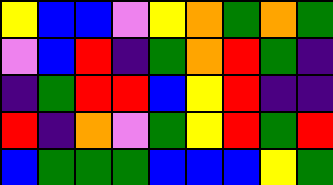[["yellow", "blue", "blue", "violet", "yellow", "orange", "green", "orange", "green"], ["violet", "blue", "red", "indigo", "green", "orange", "red", "green", "indigo"], ["indigo", "green", "red", "red", "blue", "yellow", "red", "indigo", "indigo"], ["red", "indigo", "orange", "violet", "green", "yellow", "red", "green", "red"], ["blue", "green", "green", "green", "blue", "blue", "blue", "yellow", "green"]]